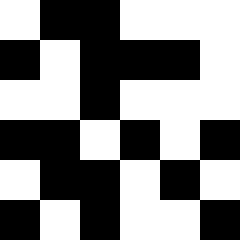[["white", "black", "black", "white", "white", "white"], ["black", "white", "black", "black", "black", "white"], ["white", "white", "black", "white", "white", "white"], ["black", "black", "white", "black", "white", "black"], ["white", "black", "black", "white", "black", "white"], ["black", "white", "black", "white", "white", "black"]]